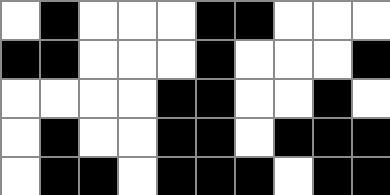[["white", "black", "white", "white", "white", "black", "black", "white", "white", "white"], ["black", "black", "white", "white", "white", "black", "white", "white", "white", "black"], ["white", "white", "white", "white", "black", "black", "white", "white", "black", "white"], ["white", "black", "white", "white", "black", "black", "white", "black", "black", "black"], ["white", "black", "black", "white", "black", "black", "black", "white", "black", "black"]]